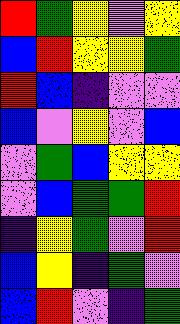[["red", "green", "yellow", "violet", "yellow"], ["blue", "red", "yellow", "yellow", "green"], ["red", "blue", "indigo", "violet", "violet"], ["blue", "violet", "yellow", "violet", "blue"], ["violet", "green", "blue", "yellow", "yellow"], ["violet", "blue", "green", "green", "red"], ["indigo", "yellow", "green", "violet", "red"], ["blue", "yellow", "indigo", "green", "violet"], ["blue", "red", "violet", "indigo", "green"]]